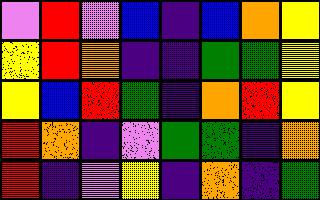[["violet", "red", "violet", "blue", "indigo", "blue", "orange", "yellow"], ["yellow", "red", "orange", "indigo", "indigo", "green", "green", "yellow"], ["yellow", "blue", "red", "green", "indigo", "orange", "red", "yellow"], ["red", "orange", "indigo", "violet", "green", "green", "indigo", "orange"], ["red", "indigo", "violet", "yellow", "indigo", "orange", "indigo", "green"]]